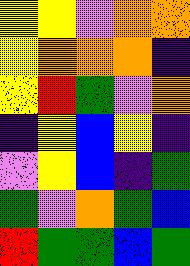[["yellow", "yellow", "violet", "orange", "orange"], ["yellow", "orange", "orange", "orange", "indigo"], ["yellow", "red", "green", "violet", "orange"], ["indigo", "yellow", "blue", "yellow", "indigo"], ["violet", "yellow", "blue", "indigo", "green"], ["green", "violet", "orange", "green", "blue"], ["red", "green", "green", "blue", "green"]]